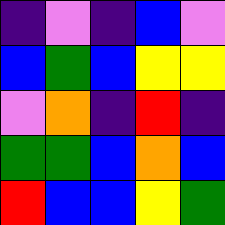[["indigo", "violet", "indigo", "blue", "violet"], ["blue", "green", "blue", "yellow", "yellow"], ["violet", "orange", "indigo", "red", "indigo"], ["green", "green", "blue", "orange", "blue"], ["red", "blue", "blue", "yellow", "green"]]